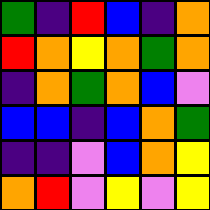[["green", "indigo", "red", "blue", "indigo", "orange"], ["red", "orange", "yellow", "orange", "green", "orange"], ["indigo", "orange", "green", "orange", "blue", "violet"], ["blue", "blue", "indigo", "blue", "orange", "green"], ["indigo", "indigo", "violet", "blue", "orange", "yellow"], ["orange", "red", "violet", "yellow", "violet", "yellow"]]